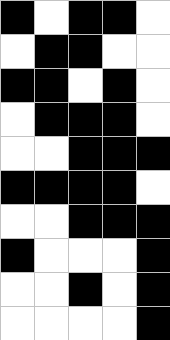[["black", "white", "black", "black", "white"], ["white", "black", "black", "white", "white"], ["black", "black", "white", "black", "white"], ["white", "black", "black", "black", "white"], ["white", "white", "black", "black", "black"], ["black", "black", "black", "black", "white"], ["white", "white", "black", "black", "black"], ["black", "white", "white", "white", "black"], ["white", "white", "black", "white", "black"], ["white", "white", "white", "white", "black"]]